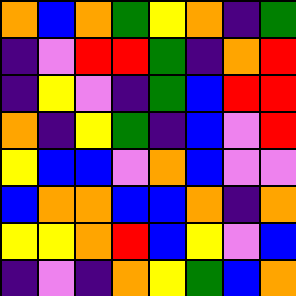[["orange", "blue", "orange", "green", "yellow", "orange", "indigo", "green"], ["indigo", "violet", "red", "red", "green", "indigo", "orange", "red"], ["indigo", "yellow", "violet", "indigo", "green", "blue", "red", "red"], ["orange", "indigo", "yellow", "green", "indigo", "blue", "violet", "red"], ["yellow", "blue", "blue", "violet", "orange", "blue", "violet", "violet"], ["blue", "orange", "orange", "blue", "blue", "orange", "indigo", "orange"], ["yellow", "yellow", "orange", "red", "blue", "yellow", "violet", "blue"], ["indigo", "violet", "indigo", "orange", "yellow", "green", "blue", "orange"]]